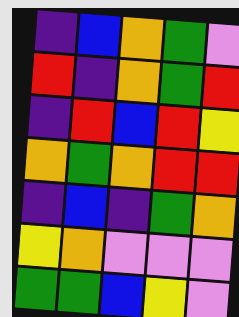[["indigo", "blue", "orange", "green", "violet"], ["red", "indigo", "orange", "green", "red"], ["indigo", "red", "blue", "red", "yellow"], ["orange", "green", "orange", "red", "red"], ["indigo", "blue", "indigo", "green", "orange"], ["yellow", "orange", "violet", "violet", "violet"], ["green", "green", "blue", "yellow", "violet"]]